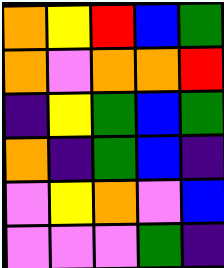[["orange", "yellow", "red", "blue", "green"], ["orange", "violet", "orange", "orange", "red"], ["indigo", "yellow", "green", "blue", "green"], ["orange", "indigo", "green", "blue", "indigo"], ["violet", "yellow", "orange", "violet", "blue"], ["violet", "violet", "violet", "green", "indigo"]]